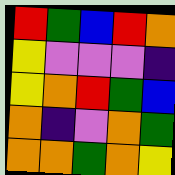[["red", "green", "blue", "red", "orange"], ["yellow", "violet", "violet", "violet", "indigo"], ["yellow", "orange", "red", "green", "blue"], ["orange", "indigo", "violet", "orange", "green"], ["orange", "orange", "green", "orange", "yellow"]]